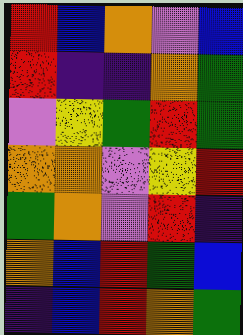[["red", "blue", "orange", "violet", "blue"], ["red", "indigo", "indigo", "orange", "green"], ["violet", "yellow", "green", "red", "green"], ["orange", "orange", "violet", "yellow", "red"], ["green", "orange", "violet", "red", "indigo"], ["orange", "blue", "red", "green", "blue"], ["indigo", "blue", "red", "orange", "green"]]